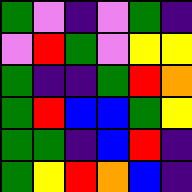[["green", "violet", "indigo", "violet", "green", "indigo"], ["violet", "red", "green", "violet", "yellow", "yellow"], ["green", "indigo", "indigo", "green", "red", "orange"], ["green", "red", "blue", "blue", "green", "yellow"], ["green", "green", "indigo", "blue", "red", "indigo"], ["green", "yellow", "red", "orange", "blue", "indigo"]]